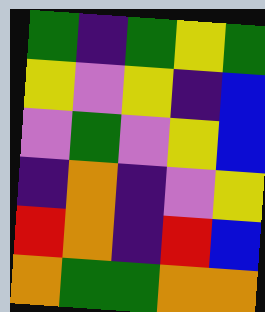[["green", "indigo", "green", "yellow", "green"], ["yellow", "violet", "yellow", "indigo", "blue"], ["violet", "green", "violet", "yellow", "blue"], ["indigo", "orange", "indigo", "violet", "yellow"], ["red", "orange", "indigo", "red", "blue"], ["orange", "green", "green", "orange", "orange"]]